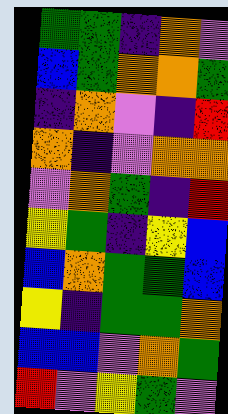[["green", "green", "indigo", "orange", "violet"], ["blue", "green", "orange", "orange", "green"], ["indigo", "orange", "violet", "indigo", "red"], ["orange", "indigo", "violet", "orange", "orange"], ["violet", "orange", "green", "indigo", "red"], ["yellow", "green", "indigo", "yellow", "blue"], ["blue", "orange", "green", "green", "blue"], ["yellow", "indigo", "green", "green", "orange"], ["blue", "blue", "violet", "orange", "green"], ["red", "violet", "yellow", "green", "violet"]]